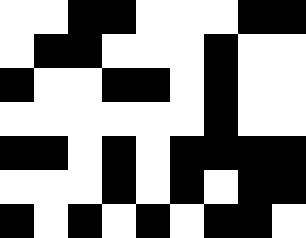[["white", "white", "black", "black", "white", "white", "white", "black", "black"], ["white", "black", "black", "white", "white", "white", "black", "white", "white"], ["black", "white", "white", "black", "black", "white", "black", "white", "white"], ["white", "white", "white", "white", "white", "white", "black", "white", "white"], ["black", "black", "white", "black", "white", "black", "black", "black", "black"], ["white", "white", "white", "black", "white", "black", "white", "black", "black"], ["black", "white", "black", "white", "black", "white", "black", "black", "white"]]